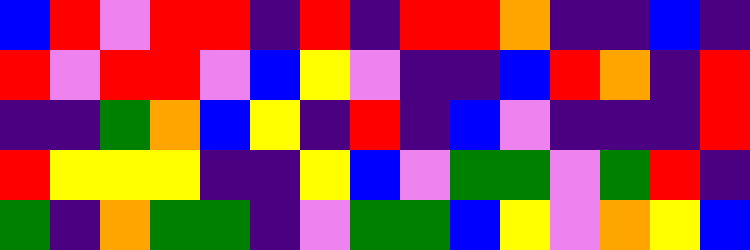[["blue", "red", "violet", "red", "red", "indigo", "red", "indigo", "red", "red", "orange", "indigo", "indigo", "blue", "indigo"], ["red", "violet", "red", "red", "violet", "blue", "yellow", "violet", "indigo", "indigo", "blue", "red", "orange", "indigo", "red"], ["indigo", "indigo", "green", "orange", "blue", "yellow", "indigo", "red", "indigo", "blue", "violet", "indigo", "indigo", "indigo", "red"], ["red", "yellow", "yellow", "yellow", "indigo", "indigo", "yellow", "blue", "violet", "green", "green", "violet", "green", "red", "indigo"], ["green", "indigo", "orange", "green", "green", "indigo", "violet", "green", "green", "blue", "yellow", "violet", "orange", "yellow", "blue"]]